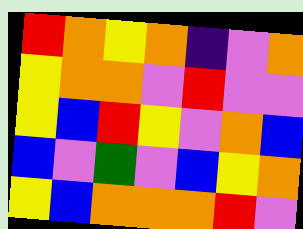[["red", "orange", "yellow", "orange", "indigo", "violet", "orange"], ["yellow", "orange", "orange", "violet", "red", "violet", "violet"], ["yellow", "blue", "red", "yellow", "violet", "orange", "blue"], ["blue", "violet", "green", "violet", "blue", "yellow", "orange"], ["yellow", "blue", "orange", "orange", "orange", "red", "violet"]]